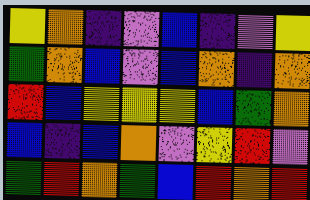[["yellow", "orange", "indigo", "violet", "blue", "indigo", "violet", "yellow"], ["green", "orange", "blue", "violet", "blue", "orange", "indigo", "orange"], ["red", "blue", "yellow", "yellow", "yellow", "blue", "green", "orange"], ["blue", "indigo", "blue", "orange", "violet", "yellow", "red", "violet"], ["green", "red", "orange", "green", "blue", "red", "orange", "red"]]